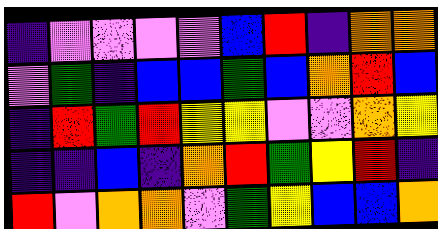[["indigo", "violet", "violet", "violet", "violet", "blue", "red", "indigo", "orange", "orange"], ["violet", "green", "indigo", "blue", "blue", "green", "blue", "orange", "red", "blue"], ["indigo", "red", "green", "red", "yellow", "yellow", "violet", "violet", "orange", "yellow"], ["indigo", "indigo", "blue", "indigo", "orange", "red", "green", "yellow", "red", "indigo"], ["red", "violet", "orange", "orange", "violet", "green", "yellow", "blue", "blue", "orange"]]